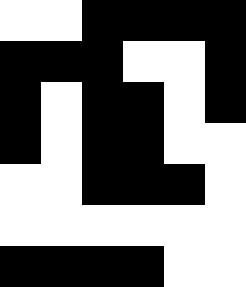[["white", "white", "black", "black", "black", "black"], ["black", "black", "black", "white", "white", "black"], ["black", "white", "black", "black", "white", "black"], ["black", "white", "black", "black", "white", "white"], ["white", "white", "black", "black", "black", "white"], ["white", "white", "white", "white", "white", "white"], ["black", "black", "black", "black", "white", "white"]]